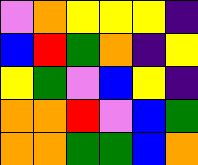[["violet", "orange", "yellow", "yellow", "yellow", "indigo"], ["blue", "red", "green", "orange", "indigo", "yellow"], ["yellow", "green", "violet", "blue", "yellow", "indigo"], ["orange", "orange", "red", "violet", "blue", "green"], ["orange", "orange", "green", "green", "blue", "orange"]]